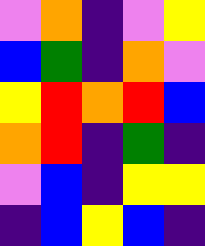[["violet", "orange", "indigo", "violet", "yellow"], ["blue", "green", "indigo", "orange", "violet"], ["yellow", "red", "orange", "red", "blue"], ["orange", "red", "indigo", "green", "indigo"], ["violet", "blue", "indigo", "yellow", "yellow"], ["indigo", "blue", "yellow", "blue", "indigo"]]